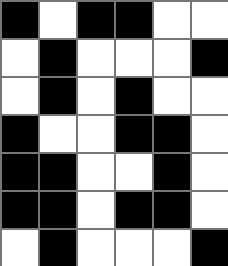[["black", "white", "black", "black", "white", "white"], ["white", "black", "white", "white", "white", "black"], ["white", "black", "white", "black", "white", "white"], ["black", "white", "white", "black", "black", "white"], ["black", "black", "white", "white", "black", "white"], ["black", "black", "white", "black", "black", "white"], ["white", "black", "white", "white", "white", "black"]]